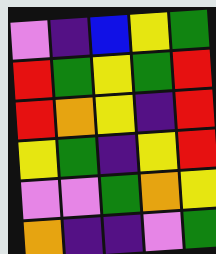[["violet", "indigo", "blue", "yellow", "green"], ["red", "green", "yellow", "green", "red"], ["red", "orange", "yellow", "indigo", "red"], ["yellow", "green", "indigo", "yellow", "red"], ["violet", "violet", "green", "orange", "yellow"], ["orange", "indigo", "indigo", "violet", "green"]]